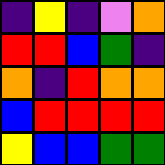[["indigo", "yellow", "indigo", "violet", "orange"], ["red", "red", "blue", "green", "indigo"], ["orange", "indigo", "red", "orange", "orange"], ["blue", "red", "red", "red", "red"], ["yellow", "blue", "blue", "green", "green"]]